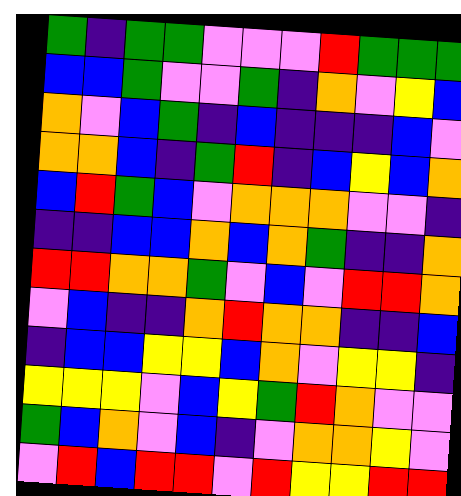[["green", "indigo", "green", "green", "violet", "violet", "violet", "red", "green", "green", "green"], ["blue", "blue", "green", "violet", "violet", "green", "indigo", "orange", "violet", "yellow", "blue"], ["orange", "violet", "blue", "green", "indigo", "blue", "indigo", "indigo", "indigo", "blue", "violet"], ["orange", "orange", "blue", "indigo", "green", "red", "indigo", "blue", "yellow", "blue", "orange"], ["blue", "red", "green", "blue", "violet", "orange", "orange", "orange", "violet", "violet", "indigo"], ["indigo", "indigo", "blue", "blue", "orange", "blue", "orange", "green", "indigo", "indigo", "orange"], ["red", "red", "orange", "orange", "green", "violet", "blue", "violet", "red", "red", "orange"], ["violet", "blue", "indigo", "indigo", "orange", "red", "orange", "orange", "indigo", "indigo", "blue"], ["indigo", "blue", "blue", "yellow", "yellow", "blue", "orange", "violet", "yellow", "yellow", "indigo"], ["yellow", "yellow", "yellow", "violet", "blue", "yellow", "green", "red", "orange", "violet", "violet"], ["green", "blue", "orange", "violet", "blue", "indigo", "violet", "orange", "orange", "yellow", "violet"], ["violet", "red", "blue", "red", "red", "violet", "red", "yellow", "yellow", "red", "red"]]